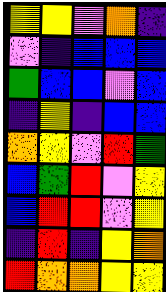[["yellow", "yellow", "violet", "orange", "indigo"], ["violet", "indigo", "blue", "blue", "blue"], ["green", "blue", "blue", "violet", "blue"], ["indigo", "yellow", "indigo", "blue", "blue"], ["orange", "yellow", "violet", "red", "green"], ["blue", "green", "red", "violet", "yellow"], ["blue", "red", "red", "violet", "yellow"], ["indigo", "red", "indigo", "yellow", "orange"], ["red", "orange", "orange", "yellow", "yellow"]]